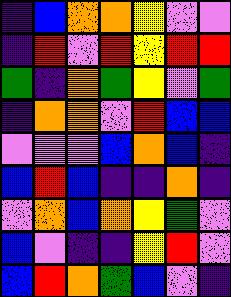[["indigo", "blue", "orange", "orange", "yellow", "violet", "violet"], ["indigo", "red", "violet", "red", "yellow", "red", "red"], ["green", "indigo", "orange", "green", "yellow", "violet", "green"], ["indigo", "orange", "orange", "violet", "red", "blue", "blue"], ["violet", "violet", "violet", "blue", "orange", "blue", "indigo"], ["blue", "red", "blue", "indigo", "indigo", "orange", "indigo"], ["violet", "orange", "blue", "orange", "yellow", "green", "violet"], ["blue", "violet", "indigo", "indigo", "yellow", "red", "violet"], ["blue", "red", "orange", "green", "blue", "violet", "indigo"]]